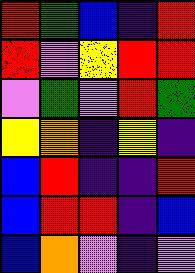[["red", "green", "blue", "indigo", "red"], ["red", "violet", "yellow", "red", "red"], ["violet", "green", "violet", "red", "green"], ["yellow", "orange", "indigo", "yellow", "indigo"], ["blue", "red", "indigo", "indigo", "red"], ["blue", "red", "red", "indigo", "blue"], ["blue", "orange", "violet", "indigo", "violet"]]